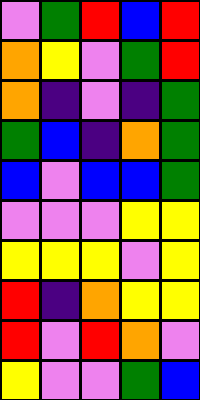[["violet", "green", "red", "blue", "red"], ["orange", "yellow", "violet", "green", "red"], ["orange", "indigo", "violet", "indigo", "green"], ["green", "blue", "indigo", "orange", "green"], ["blue", "violet", "blue", "blue", "green"], ["violet", "violet", "violet", "yellow", "yellow"], ["yellow", "yellow", "yellow", "violet", "yellow"], ["red", "indigo", "orange", "yellow", "yellow"], ["red", "violet", "red", "orange", "violet"], ["yellow", "violet", "violet", "green", "blue"]]